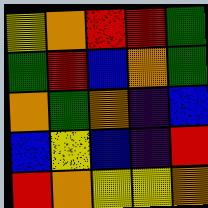[["yellow", "orange", "red", "red", "green"], ["green", "red", "blue", "orange", "green"], ["orange", "green", "orange", "indigo", "blue"], ["blue", "yellow", "blue", "indigo", "red"], ["red", "orange", "yellow", "yellow", "orange"]]